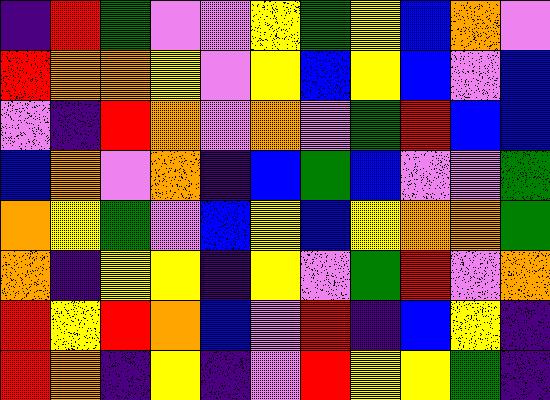[["indigo", "red", "green", "violet", "violet", "yellow", "green", "yellow", "blue", "orange", "violet"], ["red", "orange", "orange", "yellow", "violet", "yellow", "blue", "yellow", "blue", "violet", "blue"], ["violet", "indigo", "red", "orange", "violet", "orange", "violet", "green", "red", "blue", "blue"], ["blue", "orange", "violet", "orange", "indigo", "blue", "green", "blue", "violet", "violet", "green"], ["orange", "yellow", "green", "violet", "blue", "yellow", "blue", "yellow", "orange", "orange", "green"], ["orange", "indigo", "yellow", "yellow", "indigo", "yellow", "violet", "green", "red", "violet", "orange"], ["red", "yellow", "red", "orange", "blue", "violet", "red", "indigo", "blue", "yellow", "indigo"], ["red", "orange", "indigo", "yellow", "indigo", "violet", "red", "yellow", "yellow", "green", "indigo"]]